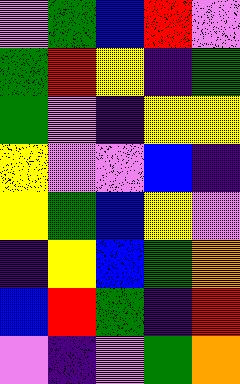[["violet", "green", "blue", "red", "violet"], ["green", "red", "yellow", "indigo", "green"], ["green", "violet", "indigo", "yellow", "yellow"], ["yellow", "violet", "violet", "blue", "indigo"], ["yellow", "green", "blue", "yellow", "violet"], ["indigo", "yellow", "blue", "green", "orange"], ["blue", "red", "green", "indigo", "red"], ["violet", "indigo", "violet", "green", "orange"]]